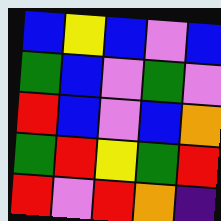[["blue", "yellow", "blue", "violet", "blue"], ["green", "blue", "violet", "green", "violet"], ["red", "blue", "violet", "blue", "orange"], ["green", "red", "yellow", "green", "red"], ["red", "violet", "red", "orange", "indigo"]]